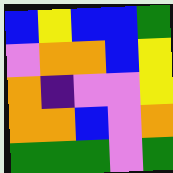[["blue", "yellow", "blue", "blue", "green"], ["violet", "orange", "orange", "blue", "yellow"], ["orange", "indigo", "violet", "violet", "yellow"], ["orange", "orange", "blue", "violet", "orange"], ["green", "green", "green", "violet", "green"]]